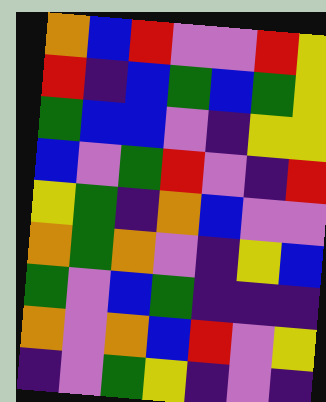[["orange", "blue", "red", "violet", "violet", "red", "yellow"], ["red", "indigo", "blue", "green", "blue", "green", "yellow"], ["green", "blue", "blue", "violet", "indigo", "yellow", "yellow"], ["blue", "violet", "green", "red", "violet", "indigo", "red"], ["yellow", "green", "indigo", "orange", "blue", "violet", "violet"], ["orange", "green", "orange", "violet", "indigo", "yellow", "blue"], ["green", "violet", "blue", "green", "indigo", "indigo", "indigo"], ["orange", "violet", "orange", "blue", "red", "violet", "yellow"], ["indigo", "violet", "green", "yellow", "indigo", "violet", "indigo"]]